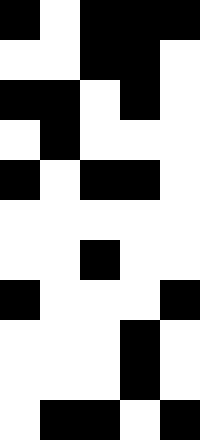[["black", "white", "black", "black", "black"], ["white", "white", "black", "black", "white"], ["black", "black", "white", "black", "white"], ["white", "black", "white", "white", "white"], ["black", "white", "black", "black", "white"], ["white", "white", "white", "white", "white"], ["white", "white", "black", "white", "white"], ["black", "white", "white", "white", "black"], ["white", "white", "white", "black", "white"], ["white", "white", "white", "black", "white"], ["white", "black", "black", "white", "black"]]